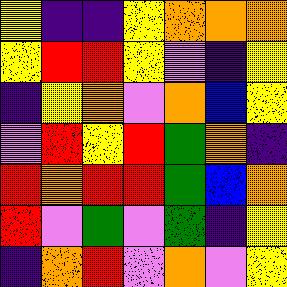[["yellow", "indigo", "indigo", "yellow", "orange", "orange", "orange"], ["yellow", "red", "red", "yellow", "violet", "indigo", "yellow"], ["indigo", "yellow", "orange", "violet", "orange", "blue", "yellow"], ["violet", "red", "yellow", "red", "green", "orange", "indigo"], ["red", "orange", "red", "red", "green", "blue", "orange"], ["red", "violet", "green", "violet", "green", "indigo", "yellow"], ["indigo", "orange", "red", "violet", "orange", "violet", "yellow"]]